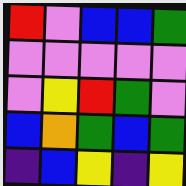[["red", "violet", "blue", "blue", "green"], ["violet", "violet", "violet", "violet", "violet"], ["violet", "yellow", "red", "green", "violet"], ["blue", "orange", "green", "blue", "green"], ["indigo", "blue", "yellow", "indigo", "yellow"]]